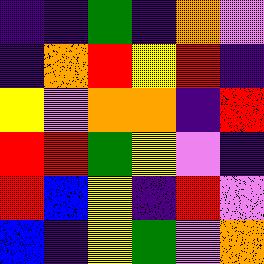[["indigo", "indigo", "green", "indigo", "orange", "violet"], ["indigo", "orange", "red", "yellow", "red", "indigo"], ["yellow", "violet", "orange", "orange", "indigo", "red"], ["red", "red", "green", "yellow", "violet", "indigo"], ["red", "blue", "yellow", "indigo", "red", "violet"], ["blue", "indigo", "yellow", "green", "violet", "orange"]]